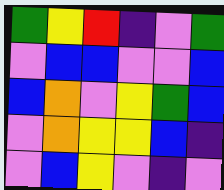[["green", "yellow", "red", "indigo", "violet", "green"], ["violet", "blue", "blue", "violet", "violet", "blue"], ["blue", "orange", "violet", "yellow", "green", "blue"], ["violet", "orange", "yellow", "yellow", "blue", "indigo"], ["violet", "blue", "yellow", "violet", "indigo", "violet"]]